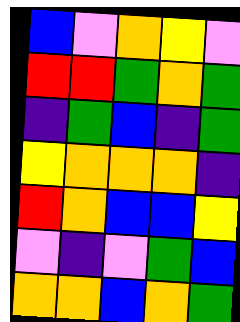[["blue", "violet", "orange", "yellow", "violet"], ["red", "red", "green", "orange", "green"], ["indigo", "green", "blue", "indigo", "green"], ["yellow", "orange", "orange", "orange", "indigo"], ["red", "orange", "blue", "blue", "yellow"], ["violet", "indigo", "violet", "green", "blue"], ["orange", "orange", "blue", "orange", "green"]]